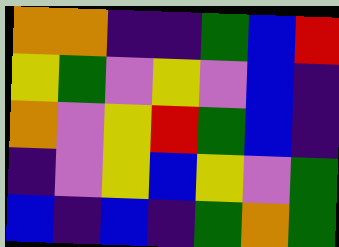[["orange", "orange", "indigo", "indigo", "green", "blue", "red"], ["yellow", "green", "violet", "yellow", "violet", "blue", "indigo"], ["orange", "violet", "yellow", "red", "green", "blue", "indigo"], ["indigo", "violet", "yellow", "blue", "yellow", "violet", "green"], ["blue", "indigo", "blue", "indigo", "green", "orange", "green"]]